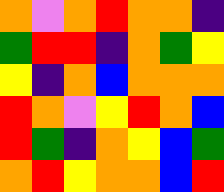[["orange", "violet", "orange", "red", "orange", "orange", "indigo"], ["green", "red", "red", "indigo", "orange", "green", "yellow"], ["yellow", "indigo", "orange", "blue", "orange", "orange", "orange"], ["red", "orange", "violet", "yellow", "red", "orange", "blue"], ["red", "green", "indigo", "orange", "yellow", "blue", "green"], ["orange", "red", "yellow", "orange", "orange", "blue", "red"]]